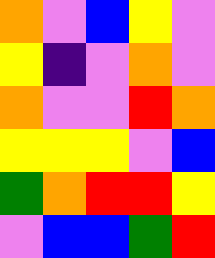[["orange", "violet", "blue", "yellow", "violet"], ["yellow", "indigo", "violet", "orange", "violet"], ["orange", "violet", "violet", "red", "orange"], ["yellow", "yellow", "yellow", "violet", "blue"], ["green", "orange", "red", "red", "yellow"], ["violet", "blue", "blue", "green", "red"]]